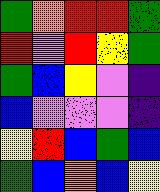[["green", "orange", "red", "red", "green"], ["red", "violet", "red", "yellow", "green"], ["green", "blue", "yellow", "violet", "indigo"], ["blue", "violet", "violet", "violet", "indigo"], ["yellow", "red", "blue", "green", "blue"], ["green", "blue", "orange", "blue", "yellow"]]